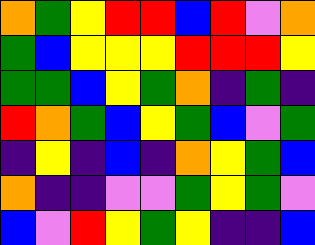[["orange", "green", "yellow", "red", "red", "blue", "red", "violet", "orange"], ["green", "blue", "yellow", "yellow", "yellow", "red", "red", "red", "yellow"], ["green", "green", "blue", "yellow", "green", "orange", "indigo", "green", "indigo"], ["red", "orange", "green", "blue", "yellow", "green", "blue", "violet", "green"], ["indigo", "yellow", "indigo", "blue", "indigo", "orange", "yellow", "green", "blue"], ["orange", "indigo", "indigo", "violet", "violet", "green", "yellow", "green", "violet"], ["blue", "violet", "red", "yellow", "green", "yellow", "indigo", "indigo", "blue"]]